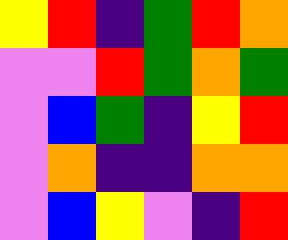[["yellow", "red", "indigo", "green", "red", "orange"], ["violet", "violet", "red", "green", "orange", "green"], ["violet", "blue", "green", "indigo", "yellow", "red"], ["violet", "orange", "indigo", "indigo", "orange", "orange"], ["violet", "blue", "yellow", "violet", "indigo", "red"]]